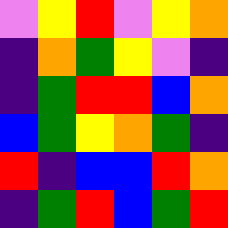[["violet", "yellow", "red", "violet", "yellow", "orange"], ["indigo", "orange", "green", "yellow", "violet", "indigo"], ["indigo", "green", "red", "red", "blue", "orange"], ["blue", "green", "yellow", "orange", "green", "indigo"], ["red", "indigo", "blue", "blue", "red", "orange"], ["indigo", "green", "red", "blue", "green", "red"]]